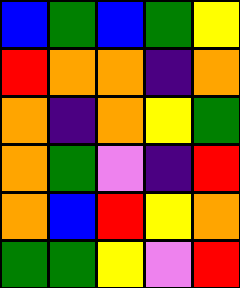[["blue", "green", "blue", "green", "yellow"], ["red", "orange", "orange", "indigo", "orange"], ["orange", "indigo", "orange", "yellow", "green"], ["orange", "green", "violet", "indigo", "red"], ["orange", "blue", "red", "yellow", "orange"], ["green", "green", "yellow", "violet", "red"]]